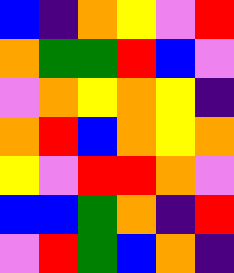[["blue", "indigo", "orange", "yellow", "violet", "red"], ["orange", "green", "green", "red", "blue", "violet"], ["violet", "orange", "yellow", "orange", "yellow", "indigo"], ["orange", "red", "blue", "orange", "yellow", "orange"], ["yellow", "violet", "red", "red", "orange", "violet"], ["blue", "blue", "green", "orange", "indigo", "red"], ["violet", "red", "green", "blue", "orange", "indigo"]]